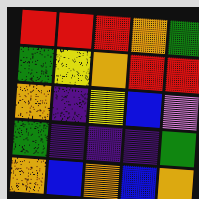[["red", "red", "red", "orange", "green"], ["green", "yellow", "orange", "red", "red"], ["orange", "indigo", "yellow", "blue", "violet"], ["green", "indigo", "indigo", "indigo", "green"], ["orange", "blue", "orange", "blue", "orange"]]